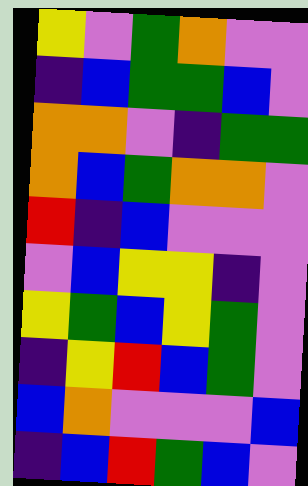[["yellow", "violet", "green", "orange", "violet", "violet"], ["indigo", "blue", "green", "green", "blue", "violet"], ["orange", "orange", "violet", "indigo", "green", "green"], ["orange", "blue", "green", "orange", "orange", "violet"], ["red", "indigo", "blue", "violet", "violet", "violet"], ["violet", "blue", "yellow", "yellow", "indigo", "violet"], ["yellow", "green", "blue", "yellow", "green", "violet"], ["indigo", "yellow", "red", "blue", "green", "violet"], ["blue", "orange", "violet", "violet", "violet", "blue"], ["indigo", "blue", "red", "green", "blue", "violet"]]